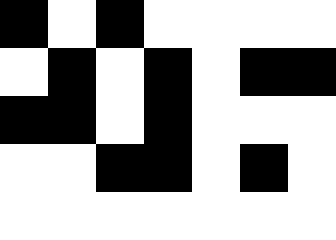[["black", "white", "black", "white", "white", "white", "white"], ["white", "black", "white", "black", "white", "black", "black"], ["black", "black", "white", "black", "white", "white", "white"], ["white", "white", "black", "black", "white", "black", "white"], ["white", "white", "white", "white", "white", "white", "white"]]